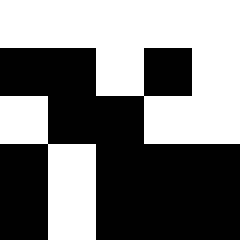[["white", "white", "white", "white", "white"], ["black", "black", "white", "black", "white"], ["white", "black", "black", "white", "white"], ["black", "white", "black", "black", "black"], ["black", "white", "black", "black", "black"]]